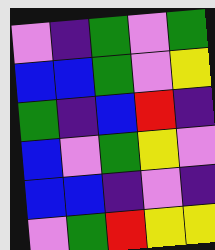[["violet", "indigo", "green", "violet", "green"], ["blue", "blue", "green", "violet", "yellow"], ["green", "indigo", "blue", "red", "indigo"], ["blue", "violet", "green", "yellow", "violet"], ["blue", "blue", "indigo", "violet", "indigo"], ["violet", "green", "red", "yellow", "yellow"]]